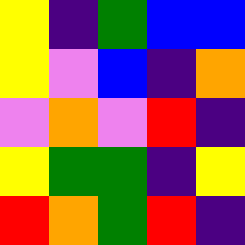[["yellow", "indigo", "green", "blue", "blue"], ["yellow", "violet", "blue", "indigo", "orange"], ["violet", "orange", "violet", "red", "indigo"], ["yellow", "green", "green", "indigo", "yellow"], ["red", "orange", "green", "red", "indigo"]]